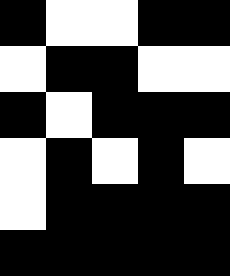[["black", "white", "white", "black", "black"], ["white", "black", "black", "white", "white"], ["black", "white", "black", "black", "black"], ["white", "black", "white", "black", "white"], ["white", "black", "black", "black", "black"], ["black", "black", "black", "black", "black"]]